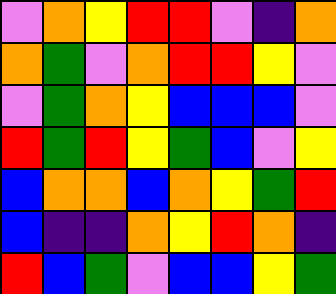[["violet", "orange", "yellow", "red", "red", "violet", "indigo", "orange"], ["orange", "green", "violet", "orange", "red", "red", "yellow", "violet"], ["violet", "green", "orange", "yellow", "blue", "blue", "blue", "violet"], ["red", "green", "red", "yellow", "green", "blue", "violet", "yellow"], ["blue", "orange", "orange", "blue", "orange", "yellow", "green", "red"], ["blue", "indigo", "indigo", "orange", "yellow", "red", "orange", "indigo"], ["red", "blue", "green", "violet", "blue", "blue", "yellow", "green"]]